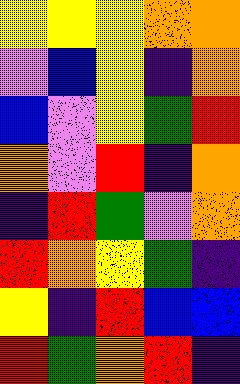[["yellow", "yellow", "yellow", "orange", "orange"], ["violet", "blue", "yellow", "indigo", "orange"], ["blue", "violet", "yellow", "green", "red"], ["orange", "violet", "red", "indigo", "orange"], ["indigo", "red", "green", "violet", "orange"], ["red", "orange", "yellow", "green", "indigo"], ["yellow", "indigo", "red", "blue", "blue"], ["red", "green", "orange", "red", "indigo"]]